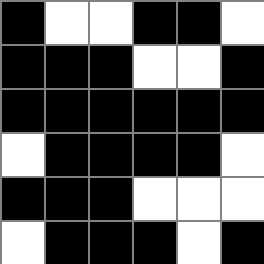[["black", "white", "white", "black", "black", "white"], ["black", "black", "black", "white", "white", "black"], ["black", "black", "black", "black", "black", "black"], ["white", "black", "black", "black", "black", "white"], ["black", "black", "black", "white", "white", "white"], ["white", "black", "black", "black", "white", "black"]]